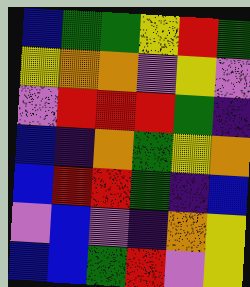[["blue", "green", "green", "yellow", "red", "green"], ["yellow", "orange", "orange", "violet", "yellow", "violet"], ["violet", "red", "red", "red", "green", "indigo"], ["blue", "indigo", "orange", "green", "yellow", "orange"], ["blue", "red", "red", "green", "indigo", "blue"], ["violet", "blue", "violet", "indigo", "orange", "yellow"], ["blue", "blue", "green", "red", "violet", "yellow"]]